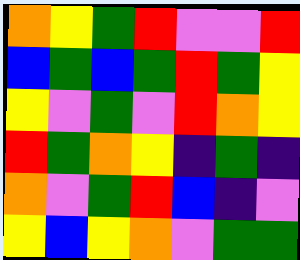[["orange", "yellow", "green", "red", "violet", "violet", "red"], ["blue", "green", "blue", "green", "red", "green", "yellow"], ["yellow", "violet", "green", "violet", "red", "orange", "yellow"], ["red", "green", "orange", "yellow", "indigo", "green", "indigo"], ["orange", "violet", "green", "red", "blue", "indigo", "violet"], ["yellow", "blue", "yellow", "orange", "violet", "green", "green"]]